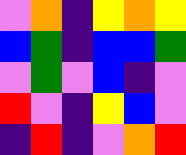[["violet", "orange", "indigo", "yellow", "orange", "yellow"], ["blue", "green", "indigo", "blue", "blue", "green"], ["violet", "green", "violet", "blue", "indigo", "violet"], ["red", "violet", "indigo", "yellow", "blue", "violet"], ["indigo", "red", "indigo", "violet", "orange", "red"]]